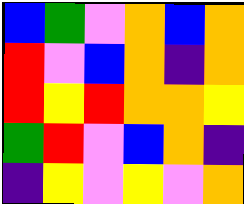[["blue", "green", "violet", "orange", "blue", "orange"], ["red", "violet", "blue", "orange", "indigo", "orange"], ["red", "yellow", "red", "orange", "orange", "yellow"], ["green", "red", "violet", "blue", "orange", "indigo"], ["indigo", "yellow", "violet", "yellow", "violet", "orange"]]